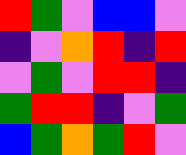[["red", "green", "violet", "blue", "blue", "violet"], ["indigo", "violet", "orange", "red", "indigo", "red"], ["violet", "green", "violet", "red", "red", "indigo"], ["green", "red", "red", "indigo", "violet", "green"], ["blue", "green", "orange", "green", "red", "violet"]]